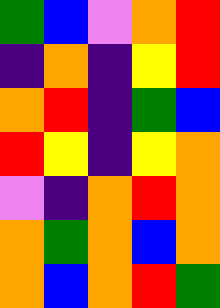[["green", "blue", "violet", "orange", "red"], ["indigo", "orange", "indigo", "yellow", "red"], ["orange", "red", "indigo", "green", "blue"], ["red", "yellow", "indigo", "yellow", "orange"], ["violet", "indigo", "orange", "red", "orange"], ["orange", "green", "orange", "blue", "orange"], ["orange", "blue", "orange", "red", "green"]]